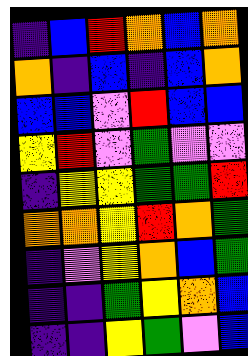[["indigo", "blue", "red", "orange", "blue", "orange"], ["orange", "indigo", "blue", "indigo", "blue", "orange"], ["blue", "blue", "violet", "red", "blue", "blue"], ["yellow", "red", "violet", "green", "violet", "violet"], ["indigo", "yellow", "yellow", "green", "green", "red"], ["orange", "orange", "yellow", "red", "orange", "green"], ["indigo", "violet", "yellow", "orange", "blue", "green"], ["indigo", "indigo", "green", "yellow", "orange", "blue"], ["indigo", "indigo", "yellow", "green", "violet", "blue"]]